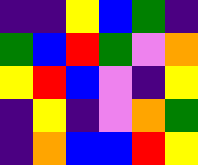[["indigo", "indigo", "yellow", "blue", "green", "indigo"], ["green", "blue", "red", "green", "violet", "orange"], ["yellow", "red", "blue", "violet", "indigo", "yellow"], ["indigo", "yellow", "indigo", "violet", "orange", "green"], ["indigo", "orange", "blue", "blue", "red", "yellow"]]